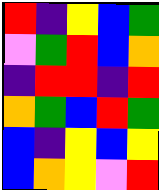[["red", "indigo", "yellow", "blue", "green"], ["violet", "green", "red", "blue", "orange"], ["indigo", "red", "red", "indigo", "red"], ["orange", "green", "blue", "red", "green"], ["blue", "indigo", "yellow", "blue", "yellow"], ["blue", "orange", "yellow", "violet", "red"]]